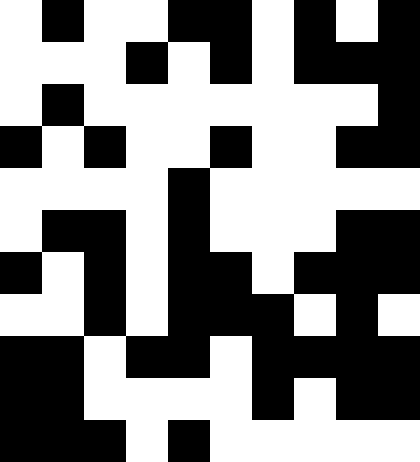[["white", "black", "white", "white", "black", "black", "white", "black", "white", "black"], ["white", "white", "white", "black", "white", "black", "white", "black", "black", "black"], ["white", "black", "white", "white", "white", "white", "white", "white", "white", "black"], ["black", "white", "black", "white", "white", "black", "white", "white", "black", "black"], ["white", "white", "white", "white", "black", "white", "white", "white", "white", "white"], ["white", "black", "black", "white", "black", "white", "white", "white", "black", "black"], ["black", "white", "black", "white", "black", "black", "white", "black", "black", "black"], ["white", "white", "black", "white", "black", "black", "black", "white", "black", "white"], ["black", "black", "white", "black", "black", "white", "black", "black", "black", "black"], ["black", "black", "white", "white", "white", "white", "black", "white", "black", "black"], ["black", "black", "black", "white", "black", "white", "white", "white", "white", "white"]]